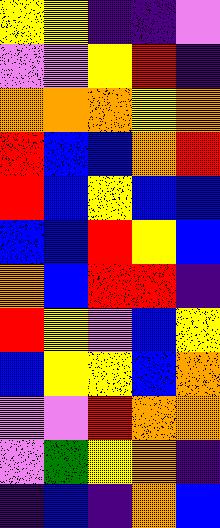[["yellow", "yellow", "indigo", "indigo", "violet"], ["violet", "violet", "yellow", "red", "indigo"], ["orange", "orange", "orange", "yellow", "orange"], ["red", "blue", "blue", "orange", "red"], ["red", "blue", "yellow", "blue", "blue"], ["blue", "blue", "red", "yellow", "blue"], ["orange", "blue", "red", "red", "indigo"], ["red", "yellow", "violet", "blue", "yellow"], ["blue", "yellow", "yellow", "blue", "orange"], ["violet", "violet", "red", "orange", "orange"], ["violet", "green", "yellow", "orange", "indigo"], ["indigo", "blue", "indigo", "orange", "blue"]]